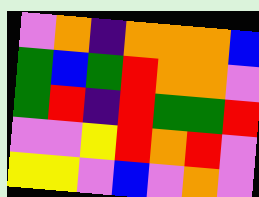[["violet", "orange", "indigo", "orange", "orange", "orange", "blue"], ["green", "blue", "green", "red", "orange", "orange", "violet"], ["green", "red", "indigo", "red", "green", "green", "red"], ["violet", "violet", "yellow", "red", "orange", "red", "violet"], ["yellow", "yellow", "violet", "blue", "violet", "orange", "violet"]]